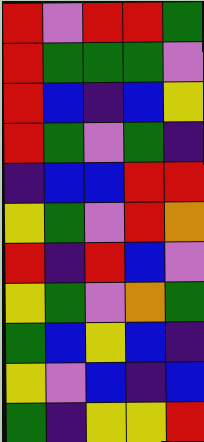[["red", "violet", "red", "red", "green"], ["red", "green", "green", "green", "violet"], ["red", "blue", "indigo", "blue", "yellow"], ["red", "green", "violet", "green", "indigo"], ["indigo", "blue", "blue", "red", "red"], ["yellow", "green", "violet", "red", "orange"], ["red", "indigo", "red", "blue", "violet"], ["yellow", "green", "violet", "orange", "green"], ["green", "blue", "yellow", "blue", "indigo"], ["yellow", "violet", "blue", "indigo", "blue"], ["green", "indigo", "yellow", "yellow", "red"]]